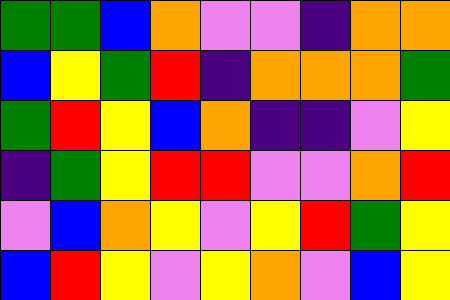[["green", "green", "blue", "orange", "violet", "violet", "indigo", "orange", "orange"], ["blue", "yellow", "green", "red", "indigo", "orange", "orange", "orange", "green"], ["green", "red", "yellow", "blue", "orange", "indigo", "indigo", "violet", "yellow"], ["indigo", "green", "yellow", "red", "red", "violet", "violet", "orange", "red"], ["violet", "blue", "orange", "yellow", "violet", "yellow", "red", "green", "yellow"], ["blue", "red", "yellow", "violet", "yellow", "orange", "violet", "blue", "yellow"]]